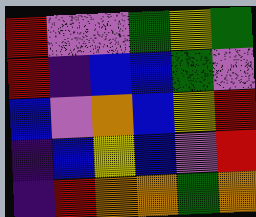[["red", "violet", "violet", "green", "yellow", "green"], ["red", "indigo", "blue", "blue", "green", "violet"], ["blue", "violet", "orange", "blue", "yellow", "red"], ["indigo", "blue", "yellow", "blue", "violet", "red"], ["indigo", "red", "orange", "orange", "green", "orange"]]